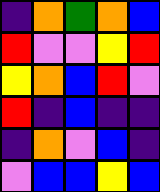[["indigo", "orange", "green", "orange", "blue"], ["red", "violet", "violet", "yellow", "red"], ["yellow", "orange", "blue", "red", "violet"], ["red", "indigo", "blue", "indigo", "indigo"], ["indigo", "orange", "violet", "blue", "indigo"], ["violet", "blue", "blue", "yellow", "blue"]]